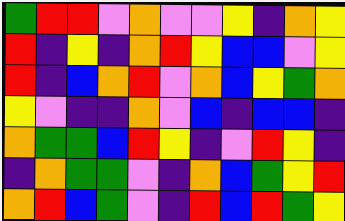[["green", "red", "red", "violet", "orange", "violet", "violet", "yellow", "indigo", "orange", "yellow"], ["red", "indigo", "yellow", "indigo", "orange", "red", "yellow", "blue", "blue", "violet", "yellow"], ["red", "indigo", "blue", "orange", "red", "violet", "orange", "blue", "yellow", "green", "orange"], ["yellow", "violet", "indigo", "indigo", "orange", "violet", "blue", "indigo", "blue", "blue", "indigo"], ["orange", "green", "green", "blue", "red", "yellow", "indigo", "violet", "red", "yellow", "indigo"], ["indigo", "orange", "green", "green", "violet", "indigo", "orange", "blue", "green", "yellow", "red"], ["orange", "red", "blue", "green", "violet", "indigo", "red", "blue", "red", "green", "yellow"]]